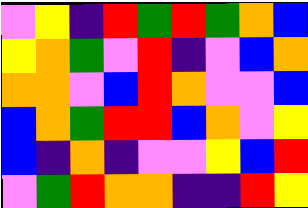[["violet", "yellow", "indigo", "red", "green", "red", "green", "orange", "blue"], ["yellow", "orange", "green", "violet", "red", "indigo", "violet", "blue", "orange"], ["orange", "orange", "violet", "blue", "red", "orange", "violet", "violet", "blue"], ["blue", "orange", "green", "red", "red", "blue", "orange", "violet", "yellow"], ["blue", "indigo", "orange", "indigo", "violet", "violet", "yellow", "blue", "red"], ["violet", "green", "red", "orange", "orange", "indigo", "indigo", "red", "yellow"]]